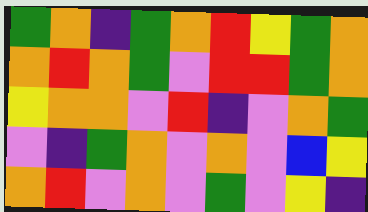[["green", "orange", "indigo", "green", "orange", "red", "yellow", "green", "orange"], ["orange", "red", "orange", "green", "violet", "red", "red", "green", "orange"], ["yellow", "orange", "orange", "violet", "red", "indigo", "violet", "orange", "green"], ["violet", "indigo", "green", "orange", "violet", "orange", "violet", "blue", "yellow"], ["orange", "red", "violet", "orange", "violet", "green", "violet", "yellow", "indigo"]]